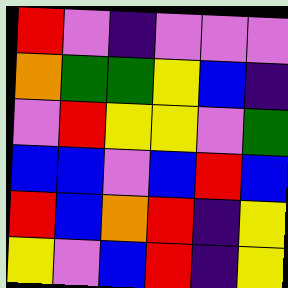[["red", "violet", "indigo", "violet", "violet", "violet"], ["orange", "green", "green", "yellow", "blue", "indigo"], ["violet", "red", "yellow", "yellow", "violet", "green"], ["blue", "blue", "violet", "blue", "red", "blue"], ["red", "blue", "orange", "red", "indigo", "yellow"], ["yellow", "violet", "blue", "red", "indigo", "yellow"]]